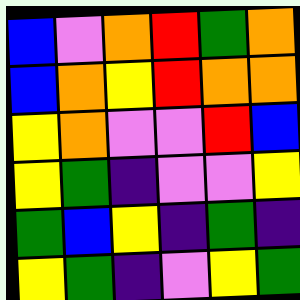[["blue", "violet", "orange", "red", "green", "orange"], ["blue", "orange", "yellow", "red", "orange", "orange"], ["yellow", "orange", "violet", "violet", "red", "blue"], ["yellow", "green", "indigo", "violet", "violet", "yellow"], ["green", "blue", "yellow", "indigo", "green", "indigo"], ["yellow", "green", "indigo", "violet", "yellow", "green"]]